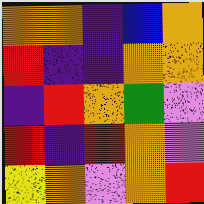[["orange", "orange", "indigo", "blue", "orange"], ["red", "indigo", "indigo", "orange", "orange"], ["indigo", "red", "orange", "green", "violet"], ["red", "indigo", "red", "orange", "violet"], ["yellow", "orange", "violet", "orange", "red"]]